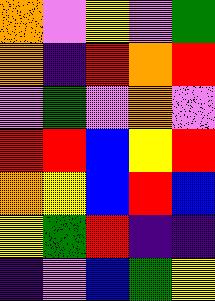[["orange", "violet", "yellow", "violet", "green"], ["orange", "indigo", "red", "orange", "red"], ["violet", "green", "violet", "orange", "violet"], ["red", "red", "blue", "yellow", "red"], ["orange", "yellow", "blue", "red", "blue"], ["yellow", "green", "red", "indigo", "indigo"], ["indigo", "violet", "blue", "green", "yellow"]]